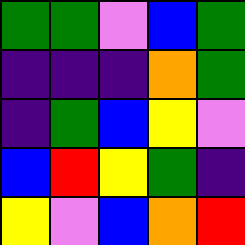[["green", "green", "violet", "blue", "green"], ["indigo", "indigo", "indigo", "orange", "green"], ["indigo", "green", "blue", "yellow", "violet"], ["blue", "red", "yellow", "green", "indigo"], ["yellow", "violet", "blue", "orange", "red"]]